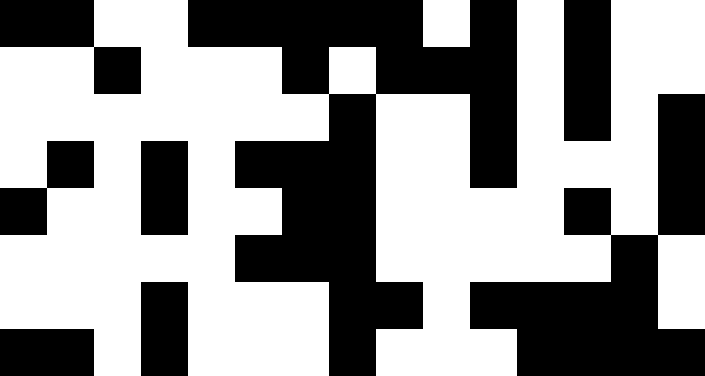[["black", "black", "white", "white", "black", "black", "black", "black", "black", "white", "black", "white", "black", "white", "white"], ["white", "white", "black", "white", "white", "white", "black", "white", "black", "black", "black", "white", "black", "white", "white"], ["white", "white", "white", "white", "white", "white", "white", "black", "white", "white", "black", "white", "black", "white", "black"], ["white", "black", "white", "black", "white", "black", "black", "black", "white", "white", "black", "white", "white", "white", "black"], ["black", "white", "white", "black", "white", "white", "black", "black", "white", "white", "white", "white", "black", "white", "black"], ["white", "white", "white", "white", "white", "black", "black", "black", "white", "white", "white", "white", "white", "black", "white"], ["white", "white", "white", "black", "white", "white", "white", "black", "black", "white", "black", "black", "black", "black", "white"], ["black", "black", "white", "black", "white", "white", "white", "black", "white", "white", "white", "black", "black", "black", "black"]]